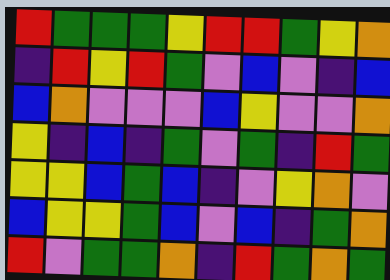[["red", "green", "green", "green", "yellow", "red", "red", "green", "yellow", "orange"], ["indigo", "red", "yellow", "red", "green", "violet", "blue", "violet", "indigo", "blue"], ["blue", "orange", "violet", "violet", "violet", "blue", "yellow", "violet", "violet", "orange"], ["yellow", "indigo", "blue", "indigo", "green", "violet", "green", "indigo", "red", "green"], ["yellow", "yellow", "blue", "green", "blue", "indigo", "violet", "yellow", "orange", "violet"], ["blue", "yellow", "yellow", "green", "blue", "violet", "blue", "indigo", "green", "orange"], ["red", "violet", "green", "green", "orange", "indigo", "red", "green", "orange", "green"]]